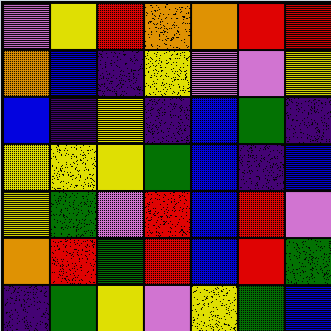[["violet", "yellow", "red", "orange", "orange", "red", "red"], ["orange", "blue", "indigo", "yellow", "violet", "violet", "yellow"], ["blue", "indigo", "yellow", "indigo", "blue", "green", "indigo"], ["yellow", "yellow", "yellow", "green", "blue", "indigo", "blue"], ["yellow", "green", "violet", "red", "blue", "red", "violet"], ["orange", "red", "green", "red", "blue", "red", "green"], ["indigo", "green", "yellow", "violet", "yellow", "green", "blue"]]